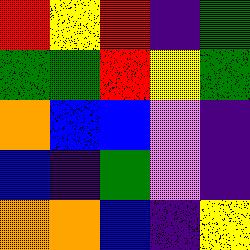[["red", "yellow", "red", "indigo", "green"], ["green", "green", "red", "yellow", "green"], ["orange", "blue", "blue", "violet", "indigo"], ["blue", "indigo", "green", "violet", "indigo"], ["orange", "orange", "blue", "indigo", "yellow"]]